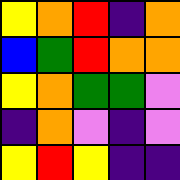[["yellow", "orange", "red", "indigo", "orange"], ["blue", "green", "red", "orange", "orange"], ["yellow", "orange", "green", "green", "violet"], ["indigo", "orange", "violet", "indigo", "violet"], ["yellow", "red", "yellow", "indigo", "indigo"]]